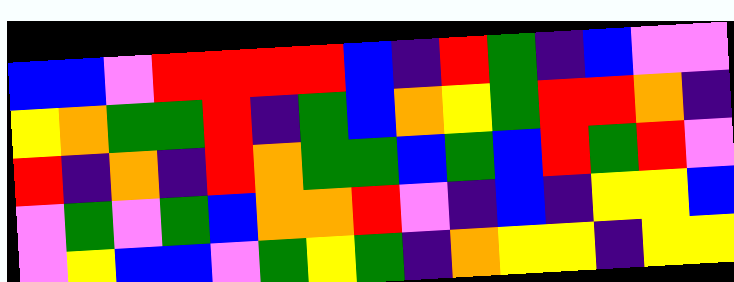[["blue", "blue", "violet", "red", "red", "red", "red", "blue", "indigo", "red", "green", "indigo", "blue", "violet", "violet"], ["yellow", "orange", "green", "green", "red", "indigo", "green", "blue", "orange", "yellow", "green", "red", "red", "orange", "indigo"], ["red", "indigo", "orange", "indigo", "red", "orange", "green", "green", "blue", "green", "blue", "red", "green", "red", "violet"], ["violet", "green", "violet", "green", "blue", "orange", "orange", "red", "violet", "indigo", "blue", "indigo", "yellow", "yellow", "blue"], ["violet", "yellow", "blue", "blue", "violet", "green", "yellow", "green", "indigo", "orange", "yellow", "yellow", "indigo", "yellow", "yellow"]]